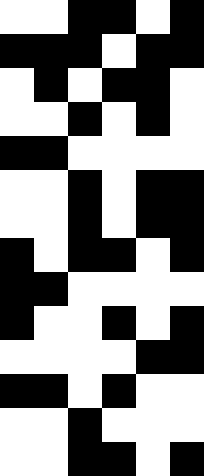[["white", "white", "black", "black", "white", "black"], ["black", "black", "black", "white", "black", "black"], ["white", "black", "white", "black", "black", "white"], ["white", "white", "black", "white", "black", "white"], ["black", "black", "white", "white", "white", "white"], ["white", "white", "black", "white", "black", "black"], ["white", "white", "black", "white", "black", "black"], ["black", "white", "black", "black", "white", "black"], ["black", "black", "white", "white", "white", "white"], ["black", "white", "white", "black", "white", "black"], ["white", "white", "white", "white", "black", "black"], ["black", "black", "white", "black", "white", "white"], ["white", "white", "black", "white", "white", "white"], ["white", "white", "black", "black", "white", "black"]]